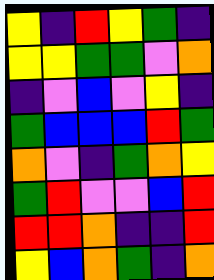[["yellow", "indigo", "red", "yellow", "green", "indigo"], ["yellow", "yellow", "green", "green", "violet", "orange"], ["indigo", "violet", "blue", "violet", "yellow", "indigo"], ["green", "blue", "blue", "blue", "red", "green"], ["orange", "violet", "indigo", "green", "orange", "yellow"], ["green", "red", "violet", "violet", "blue", "red"], ["red", "red", "orange", "indigo", "indigo", "red"], ["yellow", "blue", "orange", "green", "indigo", "orange"]]